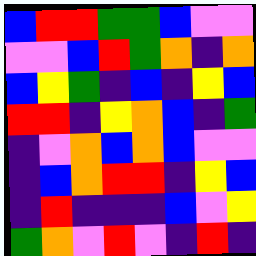[["blue", "red", "red", "green", "green", "blue", "violet", "violet"], ["violet", "violet", "blue", "red", "green", "orange", "indigo", "orange"], ["blue", "yellow", "green", "indigo", "blue", "indigo", "yellow", "blue"], ["red", "red", "indigo", "yellow", "orange", "blue", "indigo", "green"], ["indigo", "violet", "orange", "blue", "orange", "blue", "violet", "violet"], ["indigo", "blue", "orange", "red", "red", "indigo", "yellow", "blue"], ["indigo", "red", "indigo", "indigo", "indigo", "blue", "violet", "yellow"], ["green", "orange", "violet", "red", "violet", "indigo", "red", "indigo"]]